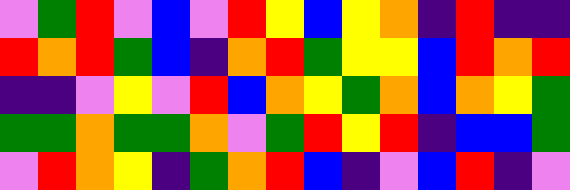[["violet", "green", "red", "violet", "blue", "violet", "red", "yellow", "blue", "yellow", "orange", "indigo", "red", "indigo", "indigo"], ["red", "orange", "red", "green", "blue", "indigo", "orange", "red", "green", "yellow", "yellow", "blue", "red", "orange", "red"], ["indigo", "indigo", "violet", "yellow", "violet", "red", "blue", "orange", "yellow", "green", "orange", "blue", "orange", "yellow", "green"], ["green", "green", "orange", "green", "green", "orange", "violet", "green", "red", "yellow", "red", "indigo", "blue", "blue", "green"], ["violet", "red", "orange", "yellow", "indigo", "green", "orange", "red", "blue", "indigo", "violet", "blue", "red", "indigo", "violet"]]